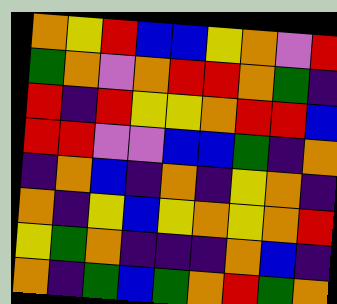[["orange", "yellow", "red", "blue", "blue", "yellow", "orange", "violet", "red"], ["green", "orange", "violet", "orange", "red", "red", "orange", "green", "indigo"], ["red", "indigo", "red", "yellow", "yellow", "orange", "red", "red", "blue"], ["red", "red", "violet", "violet", "blue", "blue", "green", "indigo", "orange"], ["indigo", "orange", "blue", "indigo", "orange", "indigo", "yellow", "orange", "indigo"], ["orange", "indigo", "yellow", "blue", "yellow", "orange", "yellow", "orange", "red"], ["yellow", "green", "orange", "indigo", "indigo", "indigo", "orange", "blue", "indigo"], ["orange", "indigo", "green", "blue", "green", "orange", "red", "green", "orange"]]